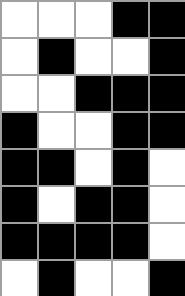[["white", "white", "white", "black", "black"], ["white", "black", "white", "white", "black"], ["white", "white", "black", "black", "black"], ["black", "white", "white", "black", "black"], ["black", "black", "white", "black", "white"], ["black", "white", "black", "black", "white"], ["black", "black", "black", "black", "white"], ["white", "black", "white", "white", "black"]]